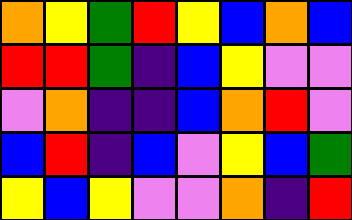[["orange", "yellow", "green", "red", "yellow", "blue", "orange", "blue"], ["red", "red", "green", "indigo", "blue", "yellow", "violet", "violet"], ["violet", "orange", "indigo", "indigo", "blue", "orange", "red", "violet"], ["blue", "red", "indigo", "blue", "violet", "yellow", "blue", "green"], ["yellow", "blue", "yellow", "violet", "violet", "orange", "indigo", "red"]]